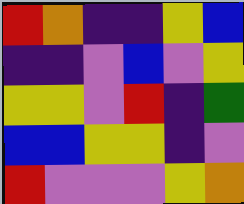[["red", "orange", "indigo", "indigo", "yellow", "blue"], ["indigo", "indigo", "violet", "blue", "violet", "yellow"], ["yellow", "yellow", "violet", "red", "indigo", "green"], ["blue", "blue", "yellow", "yellow", "indigo", "violet"], ["red", "violet", "violet", "violet", "yellow", "orange"]]